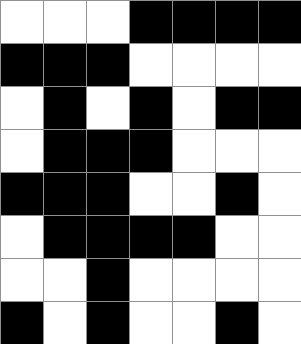[["white", "white", "white", "black", "black", "black", "black"], ["black", "black", "black", "white", "white", "white", "white"], ["white", "black", "white", "black", "white", "black", "black"], ["white", "black", "black", "black", "white", "white", "white"], ["black", "black", "black", "white", "white", "black", "white"], ["white", "black", "black", "black", "black", "white", "white"], ["white", "white", "black", "white", "white", "white", "white"], ["black", "white", "black", "white", "white", "black", "white"]]